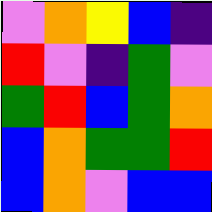[["violet", "orange", "yellow", "blue", "indigo"], ["red", "violet", "indigo", "green", "violet"], ["green", "red", "blue", "green", "orange"], ["blue", "orange", "green", "green", "red"], ["blue", "orange", "violet", "blue", "blue"]]